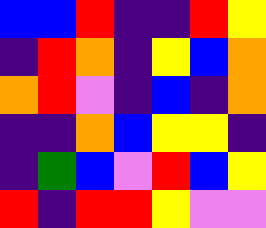[["blue", "blue", "red", "indigo", "indigo", "red", "yellow"], ["indigo", "red", "orange", "indigo", "yellow", "blue", "orange"], ["orange", "red", "violet", "indigo", "blue", "indigo", "orange"], ["indigo", "indigo", "orange", "blue", "yellow", "yellow", "indigo"], ["indigo", "green", "blue", "violet", "red", "blue", "yellow"], ["red", "indigo", "red", "red", "yellow", "violet", "violet"]]